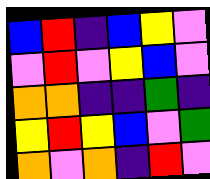[["blue", "red", "indigo", "blue", "yellow", "violet"], ["violet", "red", "violet", "yellow", "blue", "violet"], ["orange", "orange", "indigo", "indigo", "green", "indigo"], ["yellow", "red", "yellow", "blue", "violet", "green"], ["orange", "violet", "orange", "indigo", "red", "violet"]]